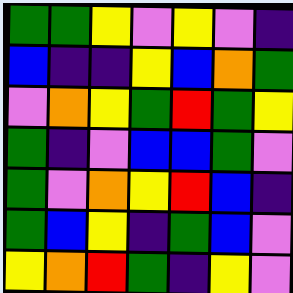[["green", "green", "yellow", "violet", "yellow", "violet", "indigo"], ["blue", "indigo", "indigo", "yellow", "blue", "orange", "green"], ["violet", "orange", "yellow", "green", "red", "green", "yellow"], ["green", "indigo", "violet", "blue", "blue", "green", "violet"], ["green", "violet", "orange", "yellow", "red", "blue", "indigo"], ["green", "blue", "yellow", "indigo", "green", "blue", "violet"], ["yellow", "orange", "red", "green", "indigo", "yellow", "violet"]]